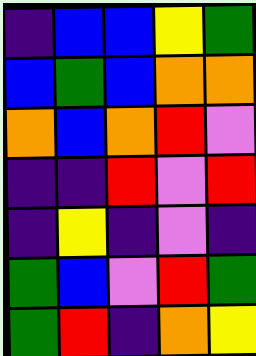[["indigo", "blue", "blue", "yellow", "green"], ["blue", "green", "blue", "orange", "orange"], ["orange", "blue", "orange", "red", "violet"], ["indigo", "indigo", "red", "violet", "red"], ["indigo", "yellow", "indigo", "violet", "indigo"], ["green", "blue", "violet", "red", "green"], ["green", "red", "indigo", "orange", "yellow"]]